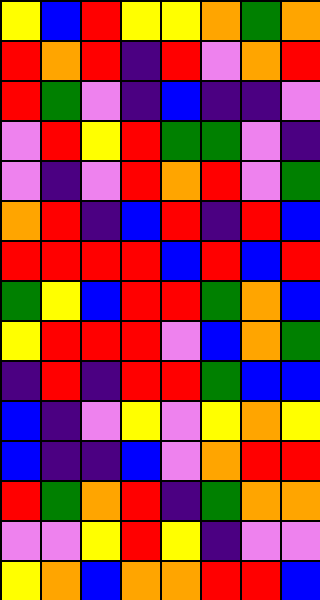[["yellow", "blue", "red", "yellow", "yellow", "orange", "green", "orange"], ["red", "orange", "red", "indigo", "red", "violet", "orange", "red"], ["red", "green", "violet", "indigo", "blue", "indigo", "indigo", "violet"], ["violet", "red", "yellow", "red", "green", "green", "violet", "indigo"], ["violet", "indigo", "violet", "red", "orange", "red", "violet", "green"], ["orange", "red", "indigo", "blue", "red", "indigo", "red", "blue"], ["red", "red", "red", "red", "blue", "red", "blue", "red"], ["green", "yellow", "blue", "red", "red", "green", "orange", "blue"], ["yellow", "red", "red", "red", "violet", "blue", "orange", "green"], ["indigo", "red", "indigo", "red", "red", "green", "blue", "blue"], ["blue", "indigo", "violet", "yellow", "violet", "yellow", "orange", "yellow"], ["blue", "indigo", "indigo", "blue", "violet", "orange", "red", "red"], ["red", "green", "orange", "red", "indigo", "green", "orange", "orange"], ["violet", "violet", "yellow", "red", "yellow", "indigo", "violet", "violet"], ["yellow", "orange", "blue", "orange", "orange", "red", "red", "blue"]]